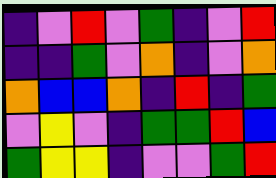[["indigo", "violet", "red", "violet", "green", "indigo", "violet", "red"], ["indigo", "indigo", "green", "violet", "orange", "indigo", "violet", "orange"], ["orange", "blue", "blue", "orange", "indigo", "red", "indigo", "green"], ["violet", "yellow", "violet", "indigo", "green", "green", "red", "blue"], ["green", "yellow", "yellow", "indigo", "violet", "violet", "green", "red"]]